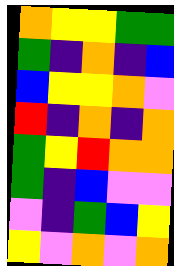[["orange", "yellow", "yellow", "green", "green"], ["green", "indigo", "orange", "indigo", "blue"], ["blue", "yellow", "yellow", "orange", "violet"], ["red", "indigo", "orange", "indigo", "orange"], ["green", "yellow", "red", "orange", "orange"], ["green", "indigo", "blue", "violet", "violet"], ["violet", "indigo", "green", "blue", "yellow"], ["yellow", "violet", "orange", "violet", "orange"]]